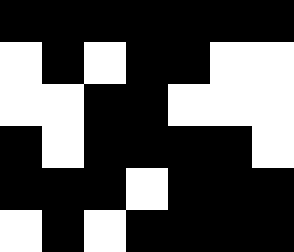[["black", "black", "black", "black", "black", "black", "black"], ["white", "black", "white", "black", "black", "white", "white"], ["white", "white", "black", "black", "white", "white", "white"], ["black", "white", "black", "black", "black", "black", "white"], ["black", "black", "black", "white", "black", "black", "black"], ["white", "black", "white", "black", "black", "black", "black"]]